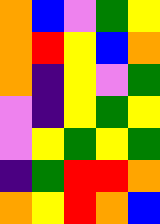[["orange", "blue", "violet", "green", "yellow"], ["orange", "red", "yellow", "blue", "orange"], ["orange", "indigo", "yellow", "violet", "green"], ["violet", "indigo", "yellow", "green", "yellow"], ["violet", "yellow", "green", "yellow", "green"], ["indigo", "green", "red", "red", "orange"], ["orange", "yellow", "red", "orange", "blue"]]